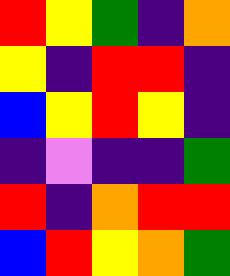[["red", "yellow", "green", "indigo", "orange"], ["yellow", "indigo", "red", "red", "indigo"], ["blue", "yellow", "red", "yellow", "indigo"], ["indigo", "violet", "indigo", "indigo", "green"], ["red", "indigo", "orange", "red", "red"], ["blue", "red", "yellow", "orange", "green"]]